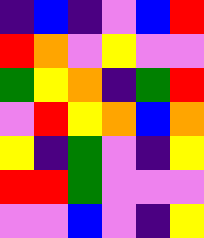[["indigo", "blue", "indigo", "violet", "blue", "red"], ["red", "orange", "violet", "yellow", "violet", "violet"], ["green", "yellow", "orange", "indigo", "green", "red"], ["violet", "red", "yellow", "orange", "blue", "orange"], ["yellow", "indigo", "green", "violet", "indigo", "yellow"], ["red", "red", "green", "violet", "violet", "violet"], ["violet", "violet", "blue", "violet", "indigo", "yellow"]]